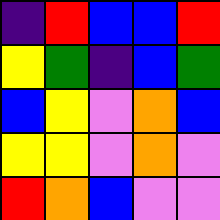[["indigo", "red", "blue", "blue", "red"], ["yellow", "green", "indigo", "blue", "green"], ["blue", "yellow", "violet", "orange", "blue"], ["yellow", "yellow", "violet", "orange", "violet"], ["red", "orange", "blue", "violet", "violet"]]